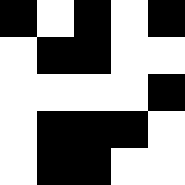[["black", "white", "black", "white", "black"], ["white", "black", "black", "white", "white"], ["white", "white", "white", "white", "black"], ["white", "black", "black", "black", "white"], ["white", "black", "black", "white", "white"]]